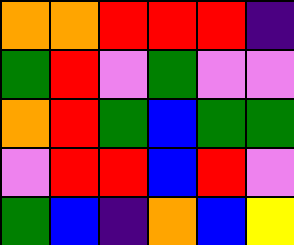[["orange", "orange", "red", "red", "red", "indigo"], ["green", "red", "violet", "green", "violet", "violet"], ["orange", "red", "green", "blue", "green", "green"], ["violet", "red", "red", "blue", "red", "violet"], ["green", "blue", "indigo", "orange", "blue", "yellow"]]